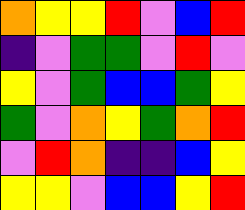[["orange", "yellow", "yellow", "red", "violet", "blue", "red"], ["indigo", "violet", "green", "green", "violet", "red", "violet"], ["yellow", "violet", "green", "blue", "blue", "green", "yellow"], ["green", "violet", "orange", "yellow", "green", "orange", "red"], ["violet", "red", "orange", "indigo", "indigo", "blue", "yellow"], ["yellow", "yellow", "violet", "blue", "blue", "yellow", "red"]]